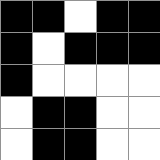[["black", "black", "white", "black", "black"], ["black", "white", "black", "black", "black"], ["black", "white", "white", "white", "white"], ["white", "black", "black", "white", "white"], ["white", "black", "black", "white", "white"]]